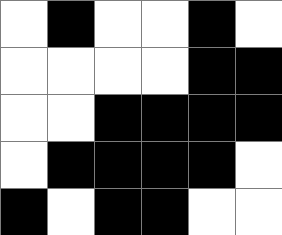[["white", "black", "white", "white", "black", "white"], ["white", "white", "white", "white", "black", "black"], ["white", "white", "black", "black", "black", "black"], ["white", "black", "black", "black", "black", "white"], ["black", "white", "black", "black", "white", "white"]]